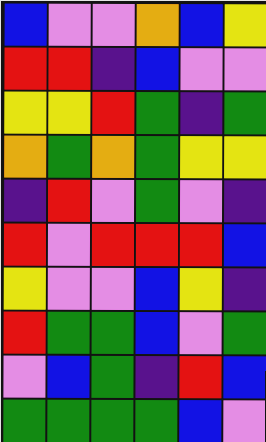[["blue", "violet", "violet", "orange", "blue", "yellow"], ["red", "red", "indigo", "blue", "violet", "violet"], ["yellow", "yellow", "red", "green", "indigo", "green"], ["orange", "green", "orange", "green", "yellow", "yellow"], ["indigo", "red", "violet", "green", "violet", "indigo"], ["red", "violet", "red", "red", "red", "blue"], ["yellow", "violet", "violet", "blue", "yellow", "indigo"], ["red", "green", "green", "blue", "violet", "green"], ["violet", "blue", "green", "indigo", "red", "blue"], ["green", "green", "green", "green", "blue", "violet"]]